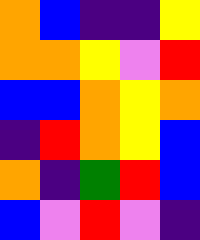[["orange", "blue", "indigo", "indigo", "yellow"], ["orange", "orange", "yellow", "violet", "red"], ["blue", "blue", "orange", "yellow", "orange"], ["indigo", "red", "orange", "yellow", "blue"], ["orange", "indigo", "green", "red", "blue"], ["blue", "violet", "red", "violet", "indigo"]]